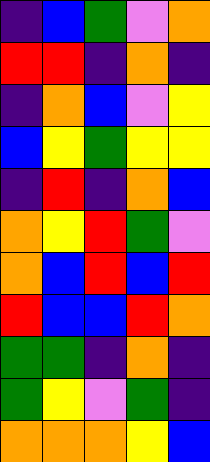[["indigo", "blue", "green", "violet", "orange"], ["red", "red", "indigo", "orange", "indigo"], ["indigo", "orange", "blue", "violet", "yellow"], ["blue", "yellow", "green", "yellow", "yellow"], ["indigo", "red", "indigo", "orange", "blue"], ["orange", "yellow", "red", "green", "violet"], ["orange", "blue", "red", "blue", "red"], ["red", "blue", "blue", "red", "orange"], ["green", "green", "indigo", "orange", "indigo"], ["green", "yellow", "violet", "green", "indigo"], ["orange", "orange", "orange", "yellow", "blue"]]